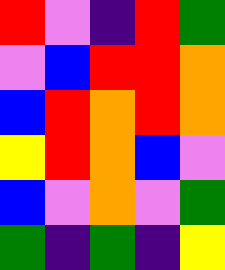[["red", "violet", "indigo", "red", "green"], ["violet", "blue", "red", "red", "orange"], ["blue", "red", "orange", "red", "orange"], ["yellow", "red", "orange", "blue", "violet"], ["blue", "violet", "orange", "violet", "green"], ["green", "indigo", "green", "indigo", "yellow"]]